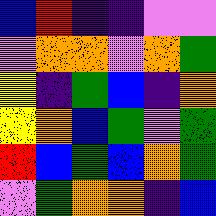[["blue", "red", "indigo", "indigo", "violet", "violet"], ["violet", "orange", "orange", "violet", "orange", "green"], ["yellow", "indigo", "green", "blue", "indigo", "orange"], ["yellow", "orange", "blue", "green", "violet", "green"], ["red", "blue", "green", "blue", "orange", "green"], ["violet", "green", "orange", "orange", "indigo", "blue"]]